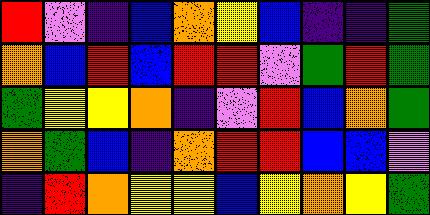[["red", "violet", "indigo", "blue", "orange", "yellow", "blue", "indigo", "indigo", "green"], ["orange", "blue", "red", "blue", "red", "red", "violet", "green", "red", "green"], ["green", "yellow", "yellow", "orange", "indigo", "violet", "red", "blue", "orange", "green"], ["orange", "green", "blue", "indigo", "orange", "red", "red", "blue", "blue", "violet"], ["indigo", "red", "orange", "yellow", "yellow", "blue", "yellow", "orange", "yellow", "green"]]